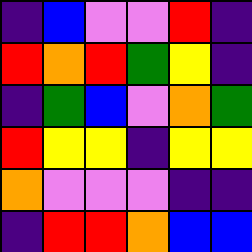[["indigo", "blue", "violet", "violet", "red", "indigo"], ["red", "orange", "red", "green", "yellow", "indigo"], ["indigo", "green", "blue", "violet", "orange", "green"], ["red", "yellow", "yellow", "indigo", "yellow", "yellow"], ["orange", "violet", "violet", "violet", "indigo", "indigo"], ["indigo", "red", "red", "orange", "blue", "blue"]]